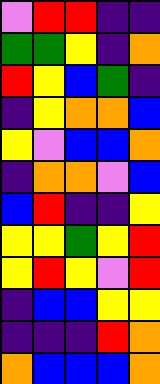[["violet", "red", "red", "indigo", "indigo"], ["green", "green", "yellow", "indigo", "orange"], ["red", "yellow", "blue", "green", "indigo"], ["indigo", "yellow", "orange", "orange", "blue"], ["yellow", "violet", "blue", "blue", "orange"], ["indigo", "orange", "orange", "violet", "blue"], ["blue", "red", "indigo", "indigo", "yellow"], ["yellow", "yellow", "green", "yellow", "red"], ["yellow", "red", "yellow", "violet", "red"], ["indigo", "blue", "blue", "yellow", "yellow"], ["indigo", "indigo", "indigo", "red", "orange"], ["orange", "blue", "blue", "blue", "orange"]]